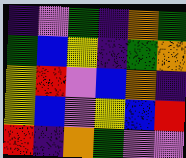[["indigo", "violet", "green", "indigo", "orange", "green"], ["green", "blue", "yellow", "indigo", "green", "orange"], ["yellow", "red", "violet", "blue", "orange", "indigo"], ["yellow", "blue", "violet", "yellow", "blue", "red"], ["red", "indigo", "orange", "green", "violet", "violet"]]